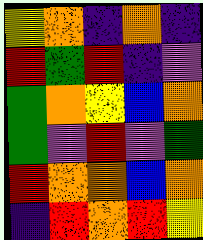[["yellow", "orange", "indigo", "orange", "indigo"], ["red", "green", "red", "indigo", "violet"], ["green", "orange", "yellow", "blue", "orange"], ["green", "violet", "red", "violet", "green"], ["red", "orange", "orange", "blue", "orange"], ["indigo", "red", "orange", "red", "yellow"]]